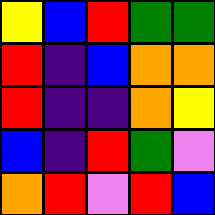[["yellow", "blue", "red", "green", "green"], ["red", "indigo", "blue", "orange", "orange"], ["red", "indigo", "indigo", "orange", "yellow"], ["blue", "indigo", "red", "green", "violet"], ["orange", "red", "violet", "red", "blue"]]